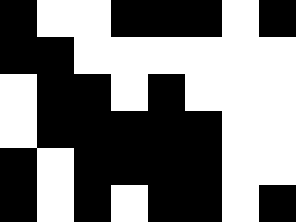[["black", "white", "white", "black", "black", "black", "white", "black"], ["black", "black", "white", "white", "white", "white", "white", "white"], ["white", "black", "black", "white", "black", "white", "white", "white"], ["white", "black", "black", "black", "black", "black", "white", "white"], ["black", "white", "black", "black", "black", "black", "white", "white"], ["black", "white", "black", "white", "black", "black", "white", "black"]]